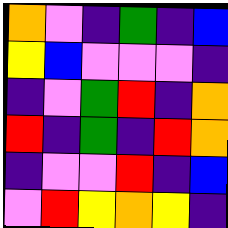[["orange", "violet", "indigo", "green", "indigo", "blue"], ["yellow", "blue", "violet", "violet", "violet", "indigo"], ["indigo", "violet", "green", "red", "indigo", "orange"], ["red", "indigo", "green", "indigo", "red", "orange"], ["indigo", "violet", "violet", "red", "indigo", "blue"], ["violet", "red", "yellow", "orange", "yellow", "indigo"]]